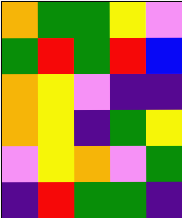[["orange", "green", "green", "yellow", "violet"], ["green", "red", "green", "red", "blue"], ["orange", "yellow", "violet", "indigo", "indigo"], ["orange", "yellow", "indigo", "green", "yellow"], ["violet", "yellow", "orange", "violet", "green"], ["indigo", "red", "green", "green", "indigo"]]